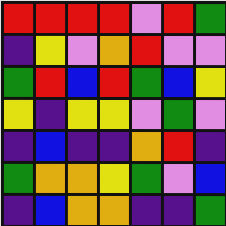[["red", "red", "red", "red", "violet", "red", "green"], ["indigo", "yellow", "violet", "orange", "red", "violet", "violet"], ["green", "red", "blue", "red", "green", "blue", "yellow"], ["yellow", "indigo", "yellow", "yellow", "violet", "green", "violet"], ["indigo", "blue", "indigo", "indigo", "orange", "red", "indigo"], ["green", "orange", "orange", "yellow", "green", "violet", "blue"], ["indigo", "blue", "orange", "orange", "indigo", "indigo", "green"]]